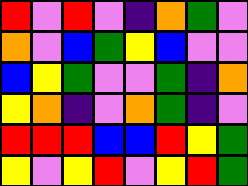[["red", "violet", "red", "violet", "indigo", "orange", "green", "violet"], ["orange", "violet", "blue", "green", "yellow", "blue", "violet", "violet"], ["blue", "yellow", "green", "violet", "violet", "green", "indigo", "orange"], ["yellow", "orange", "indigo", "violet", "orange", "green", "indigo", "violet"], ["red", "red", "red", "blue", "blue", "red", "yellow", "green"], ["yellow", "violet", "yellow", "red", "violet", "yellow", "red", "green"]]